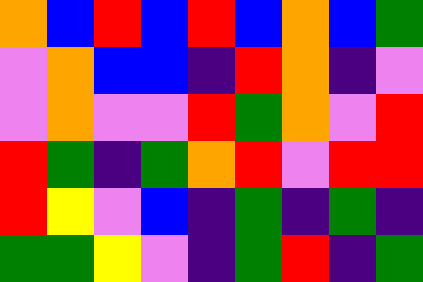[["orange", "blue", "red", "blue", "red", "blue", "orange", "blue", "green"], ["violet", "orange", "blue", "blue", "indigo", "red", "orange", "indigo", "violet"], ["violet", "orange", "violet", "violet", "red", "green", "orange", "violet", "red"], ["red", "green", "indigo", "green", "orange", "red", "violet", "red", "red"], ["red", "yellow", "violet", "blue", "indigo", "green", "indigo", "green", "indigo"], ["green", "green", "yellow", "violet", "indigo", "green", "red", "indigo", "green"]]